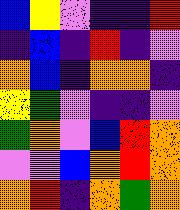[["blue", "yellow", "violet", "indigo", "indigo", "red"], ["indigo", "blue", "indigo", "red", "indigo", "violet"], ["orange", "blue", "indigo", "orange", "orange", "indigo"], ["yellow", "green", "violet", "indigo", "indigo", "violet"], ["green", "orange", "violet", "blue", "red", "orange"], ["violet", "violet", "blue", "orange", "red", "orange"], ["orange", "red", "indigo", "orange", "green", "orange"]]